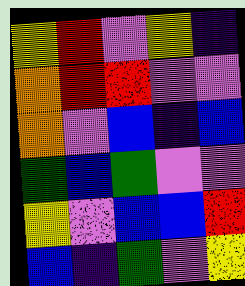[["yellow", "red", "violet", "yellow", "indigo"], ["orange", "red", "red", "violet", "violet"], ["orange", "violet", "blue", "indigo", "blue"], ["green", "blue", "green", "violet", "violet"], ["yellow", "violet", "blue", "blue", "red"], ["blue", "indigo", "green", "violet", "yellow"]]